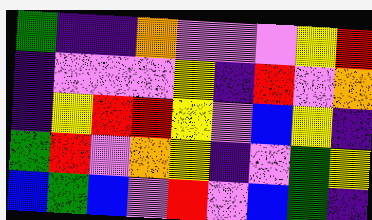[["green", "indigo", "indigo", "orange", "violet", "violet", "violet", "yellow", "red"], ["indigo", "violet", "violet", "violet", "yellow", "indigo", "red", "violet", "orange"], ["indigo", "yellow", "red", "red", "yellow", "violet", "blue", "yellow", "indigo"], ["green", "red", "violet", "orange", "yellow", "indigo", "violet", "green", "yellow"], ["blue", "green", "blue", "violet", "red", "violet", "blue", "green", "indigo"]]